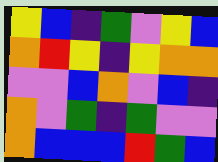[["yellow", "blue", "indigo", "green", "violet", "yellow", "blue"], ["orange", "red", "yellow", "indigo", "yellow", "orange", "orange"], ["violet", "violet", "blue", "orange", "violet", "blue", "indigo"], ["orange", "violet", "green", "indigo", "green", "violet", "violet"], ["orange", "blue", "blue", "blue", "red", "green", "blue"]]